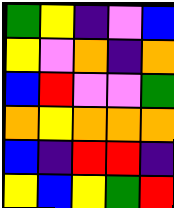[["green", "yellow", "indigo", "violet", "blue"], ["yellow", "violet", "orange", "indigo", "orange"], ["blue", "red", "violet", "violet", "green"], ["orange", "yellow", "orange", "orange", "orange"], ["blue", "indigo", "red", "red", "indigo"], ["yellow", "blue", "yellow", "green", "red"]]